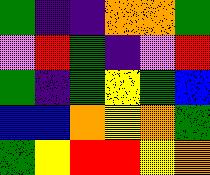[["green", "indigo", "indigo", "orange", "orange", "green"], ["violet", "red", "green", "indigo", "violet", "red"], ["green", "indigo", "green", "yellow", "green", "blue"], ["blue", "blue", "orange", "yellow", "orange", "green"], ["green", "yellow", "red", "red", "yellow", "orange"]]